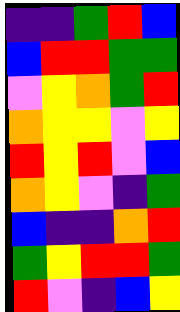[["indigo", "indigo", "green", "red", "blue"], ["blue", "red", "red", "green", "green"], ["violet", "yellow", "orange", "green", "red"], ["orange", "yellow", "yellow", "violet", "yellow"], ["red", "yellow", "red", "violet", "blue"], ["orange", "yellow", "violet", "indigo", "green"], ["blue", "indigo", "indigo", "orange", "red"], ["green", "yellow", "red", "red", "green"], ["red", "violet", "indigo", "blue", "yellow"]]